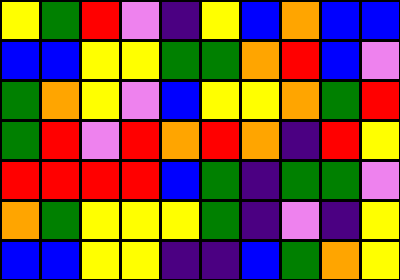[["yellow", "green", "red", "violet", "indigo", "yellow", "blue", "orange", "blue", "blue"], ["blue", "blue", "yellow", "yellow", "green", "green", "orange", "red", "blue", "violet"], ["green", "orange", "yellow", "violet", "blue", "yellow", "yellow", "orange", "green", "red"], ["green", "red", "violet", "red", "orange", "red", "orange", "indigo", "red", "yellow"], ["red", "red", "red", "red", "blue", "green", "indigo", "green", "green", "violet"], ["orange", "green", "yellow", "yellow", "yellow", "green", "indigo", "violet", "indigo", "yellow"], ["blue", "blue", "yellow", "yellow", "indigo", "indigo", "blue", "green", "orange", "yellow"]]